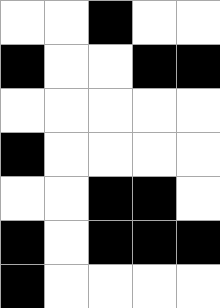[["white", "white", "black", "white", "white"], ["black", "white", "white", "black", "black"], ["white", "white", "white", "white", "white"], ["black", "white", "white", "white", "white"], ["white", "white", "black", "black", "white"], ["black", "white", "black", "black", "black"], ["black", "white", "white", "white", "white"]]